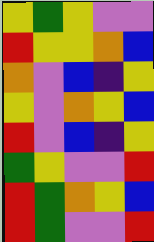[["yellow", "green", "yellow", "violet", "violet"], ["red", "yellow", "yellow", "orange", "blue"], ["orange", "violet", "blue", "indigo", "yellow"], ["yellow", "violet", "orange", "yellow", "blue"], ["red", "violet", "blue", "indigo", "yellow"], ["green", "yellow", "violet", "violet", "red"], ["red", "green", "orange", "yellow", "blue"], ["red", "green", "violet", "violet", "red"]]